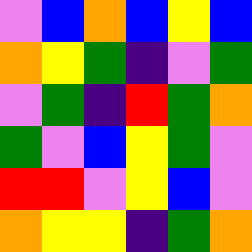[["violet", "blue", "orange", "blue", "yellow", "blue"], ["orange", "yellow", "green", "indigo", "violet", "green"], ["violet", "green", "indigo", "red", "green", "orange"], ["green", "violet", "blue", "yellow", "green", "violet"], ["red", "red", "violet", "yellow", "blue", "violet"], ["orange", "yellow", "yellow", "indigo", "green", "orange"]]